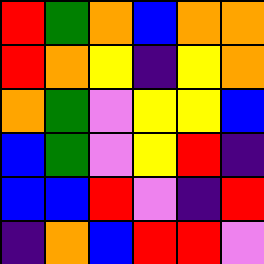[["red", "green", "orange", "blue", "orange", "orange"], ["red", "orange", "yellow", "indigo", "yellow", "orange"], ["orange", "green", "violet", "yellow", "yellow", "blue"], ["blue", "green", "violet", "yellow", "red", "indigo"], ["blue", "blue", "red", "violet", "indigo", "red"], ["indigo", "orange", "blue", "red", "red", "violet"]]